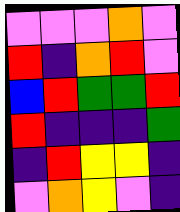[["violet", "violet", "violet", "orange", "violet"], ["red", "indigo", "orange", "red", "violet"], ["blue", "red", "green", "green", "red"], ["red", "indigo", "indigo", "indigo", "green"], ["indigo", "red", "yellow", "yellow", "indigo"], ["violet", "orange", "yellow", "violet", "indigo"]]